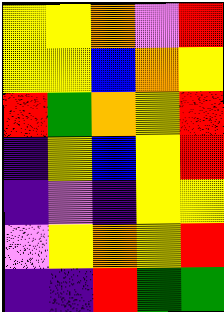[["yellow", "yellow", "orange", "violet", "red"], ["yellow", "yellow", "blue", "orange", "yellow"], ["red", "green", "orange", "yellow", "red"], ["indigo", "yellow", "blue", "yellow", "red"], ["indigo", "violet", "indigo", "yellow", "yellow"], ["violet", "yellow", "orange", "yellow", "red"], ["indigo", "indigo", "red", "green", "green"]]